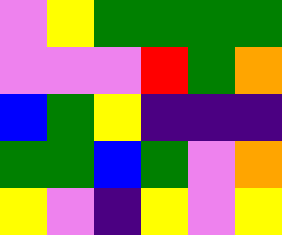[["violet", "yellow", "green", "green", "green", "green"], ["violet", "violet", "violet", "red", "green", "orange"], ["blue", "green", "yellow", "indigo", "indigo", "indigo"], ["green", "green", "blue", "green", "violet", "orange"], ["yellow", "violet", "indigo", "yellow", "violet", "yellow"]]